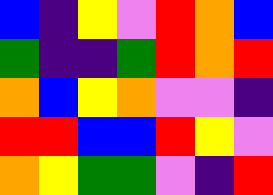[["blue", "indigo", "yellow", "violet", "red", "orange", "blue"], ["green", "indigo", "indigo", "green", "red", "orange", "red"], ["orange", "blue", "yellow", "orange", "violet", "violet", "indigo"], ["red", "red", "blue", "blue", "red", "yellow", "violet"], ["orange", "yellow", "green", "green", "violet", "indigo", "red"]]